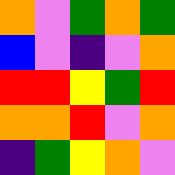[["orange", "violet", "green", "orange", "green"], ["blue", "violet", "indigo", "violet", "orange"], ["red", "red", "yellow", "green", "red"], ["orange", "orange", "red", "violet", "orange"], ["indigo", "green", "yellow", "orange", "violet"]]